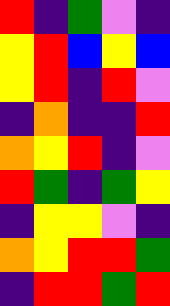[["red", "indigo", "green", "violet", "indigo"], ["yellow", "red", "blue", "yellow", "blue"], ["yellow", "red", "indigo", "red", "violet"], ["indigo", "orange", "indigo", "indigo", "red"], ["orange", "yellow", "red", "indigo", "violet"], ["red", "green", "indigo", "green", "yellow"], ["indigo", "yellow", "yellow", "violet", "indigo"], ["orange", "yellow", "red", "red", "green"], ["indigo", "red", "red", "green", "red"]]